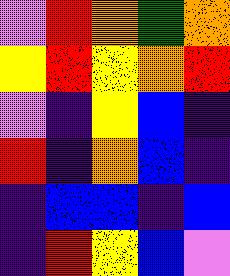[["violet", "red", "orange", "green", "orange"], ["yellow", "red", "yellow", "orange", "red"], ["violet", "indigo", "yellow", "blue", "indigo"], ["red", "indigo", "orange", "blue", "indigo"], ["indigo", "blue", "blue", "indigo", "blue"], ["indigo", "red", "yellow", "blue", "violet"]]